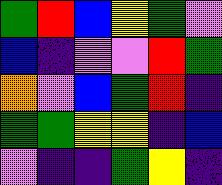[["green", "red", "blue", "yellow", "green", "violet"], ["blue", "indigo", "violet", "violet", "red", "green"], ["orange", "violet", "blue", "green", "red", "indigo"], ["green", "green", "yellow", "yellow", "indigo", "blue"], ["violet", "indigo", "indigo", "green", "yellow", "indigo"]]